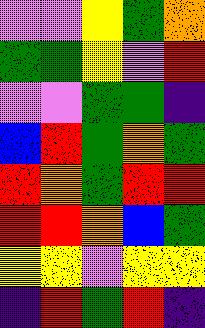[["violet", "violet", "yellow", "green", "orange"], ["green", "green", "yellow", "violet", "red"], ["violet", "violet", "green", "green", "indigo"], ["blue", "red", "green", "orange", "green"], ["red", "orange", "green", "red", "red"], ["red", "red", "orange", "blue", "green"], ["yellow", "yellow", "violet", "yellow", "yellow"], ["indigo", "red", "green", "red", "indigo"]]